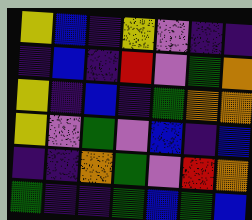[["yellow", "blue", "indigo", "yellow", "violet", "indigo", "indigo"], ["indigo", "blue", "indigo", "red", "violet", "green", "orange"], ["yellow", "indigo", "blue", "indigo", "green", "orange", "orange"], ["yellow", "violet", "green", "violet", "blue", "indigo", "blue"], ["indigo", "indigo", "orange", "green", "violet", "red", "orange"], ["green", "indigo", "indigo", "green", "blue", "green", "blue"]]